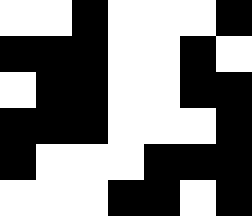[["white", "white", "black", "white", "white", "white", "black"], ["black", "black", "black", "white", "white", "black", "white"], ["white", "black", "black", "white", "white", "black", "black"], ["black", "black", "black", "white", "white", "white", "black"], ["black", "white", "white", "white", "black", "black", "black"], ["white", "white", "white", "black", "black", "white", "black"]]